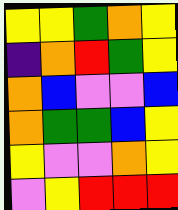[["yellow", "yellow", "green", "orange", "yellow"], ["indigo", "orange", "red", "green", "yellow"], ["orange", "blue", "violet", "violet", "blue"], ["orange", "green", "green", "blue", "yellow"], ["yellow", "violet", "violet", "orange", "yellow"], ["violet", "yellow", "red", "red", "red"]]